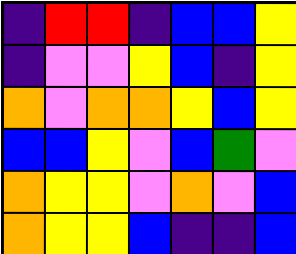[["indigo", "red", "red", "indigo", "blue", "blue", "yellow"], ["indigo", "violet", "violet", "yellow", "blue", "indigo", "yellow"], ["orange", "violet", "orange", "orange", "yellow", "blue", "yellow"], ["blue", "blue", "yellow", "violet", "blue", "green", "violet"], ["orange", "yellow", "yellow", "violet", "orange", "violet", "blue"], ["orange", "yellow", "yellow", "blue", "indigo", "indigo", "blue"]]